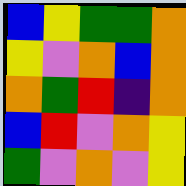[["blue", "yellow", "green", "green", "orange"], ["yellow", "violet", "orange", "blue", "orange"], ["orange", "green", "red", "indigo", "orange"], ["blue", "red", "violet", "orange", "yellow"], ["green", "violet", "orange", "violet", "yellow"]]